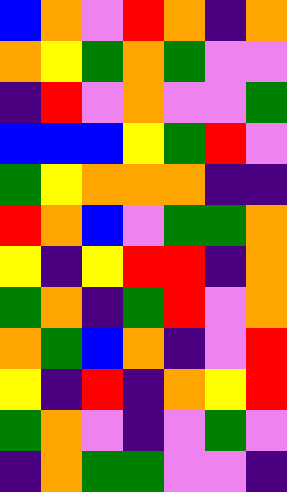[["blue", "orange", "violet", "red", "orange", "indigo", "orange"], ["orange", "yellow", "green", "orange", "green", "violet", "violet"], ["indigo", "red", "violet", "orange", "violet", "violet", "green"], ["blue", "blue", "blue", "yellow", "green", "red", "violet"], ["green", "yellow", "orange", "orange", "orange", "indigo", "indigo"], ["red", "orange", "blue", "violet", "green", "green", "orange"], ["yellow", "indigo", "yellow", "red", "red", "indigo", "orange"], ["green", "orange", "indigo", "green", "red", "violet", "orange"], ["orange", "green", "blue", "orange", "indigo", "violet", "red"], ["yellow", "indigo", "red", "indigo", "orange", "yellow", "red"], ["green", "orange", "violet", "indigo", "violet", "green", "violet"], ["indigo", "orange", "green", "green", "violet", "violet", "indigo"]]